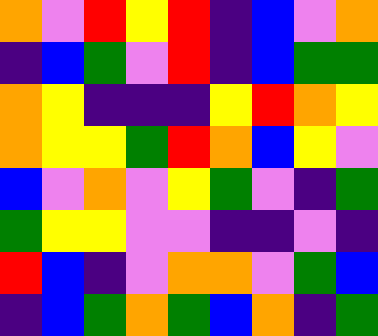[["orange", "violet", "red", "yellow", "red", "indigo", "blue", "violet", "orange"], ["indigo", "blue", "green", "violet", "red", "indigo", "blue", "green", "green"], ["orange", "yellow", "indigo", "indigo", "indigo", "yellow", "red", "orange", "yellow"], ["orange", "yellow", "yellow", "green", "red", "orange", "blue", "yellow", "violet"], ["blue", "violet", "orange", "violet", "yellow", "green", "violet", "indigo", "green"], ["green", "yellow", "yellow", "violet", "violet", "indigo", "indigo", "violet", "indigo"], ["red", "blue", "indigo", "violet", "orange", "orange", "violet", "green", "blue"], ["indigo", "blue", "green", "orange", "green", "blue", "orange", "indigo", "green"]]